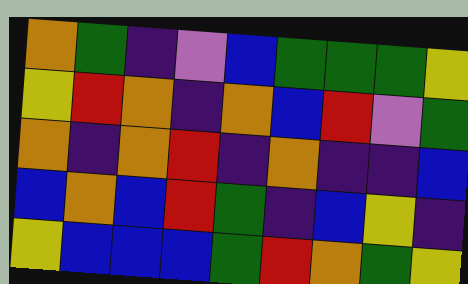[["orange", "green", "indigo", "violet", "blue", "green", "green", "green", "yellow"], ["yellow", "red", "orange", "indigo", "orange", "blue", "red", "violet", "green"], ["orange", "indigo", "orange", "red", "indigo", "orange", "indigo", "indigo", "blue"], ["blue", "orange", "blue", "red", "green", "indigo", "blue", "yellow", "indigo"], ["yellow", "blue", "blue", "blue", "green", "red", "orange", "green", "yellow"]]